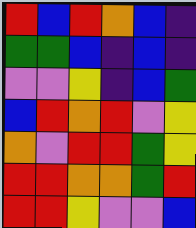[["red", "blue", "red", "orange", "blue", "indigo"], ["green", "green", "blue", "indigo", "blue", "indigo"], ["violet", "violet", "yellow", "indigo", "blue", "green"], ["blue", "red", "orange", "red", "violet", "yellow"], ["orange", "violet", "red", "red", "green", "yellow"], ["red", "red", "orange", "orange", "green", "red"], ["red", "red", "yellow", "violet", "violet", "blue"]]